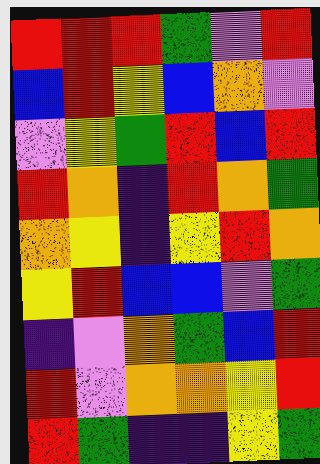[["red", "red", "red", "green", "violet", "red"], ["blue", "red", "yellow", "blue", "orange", "violet"], ["violet", "yellow", "green", "red", "blue", "red"], ["red", "orange", "indigo", "red", "orange", "green"], ["orange", "yellow", "indigo", "yellow", "red", "orange"], ["yellow", "red", "blue", "blue", "violet", "green"], ["indigo", "violet", "orange", "green", "blue", "red"], ["red", "violet", "orange", "orange", "yellow", "red"], ["red", "green", "indigo", "indigo", "yellow", "green"]]